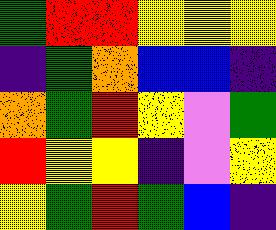[["green", "red", "red", "yellow", "yellow", "yellow"], ["indigo", "green", "orange", "blue", "blue", "indigo"], ["orange", "green", "red", "yellow", "violet", "green"], ["red", "yellow", "yellow", "indigo", "violet", "yellow"], ["yellow", "green", "red", "green", "blue", "indigo"]]